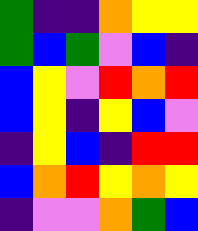[["green", "indigo", "indigo", "orange", "yellow", "yellow"], ["green", "blue", "green", "violet", "blue", "indigo"], ["blue", "yellow", "violet", "red", "orange", "red"], ["blue", "yellow", "indigo", "yellow", "blue", "violet"], ["indigo", "yellow", "blue", "indigo", "red", "red"], ["blue", "orange", "red", "yellow", "orange", "yellow"], ["indigo", "violet", "violet", "orange", "green", "blue"]]